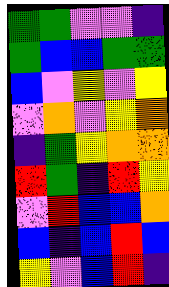[["green", "green", "violet", "violet", "indigo"], ["green", "blue", "blue", "green", "green"], ["blue", "violet", "yellow", "violet", "yellow"], ["violet", "orange", "violet", "yellow", "orange"], ["indigo", "green", "yellow", "orange", "orange"], ["red", "green", "indigo", "red", "yellow"], ["violet", "red", "blue", "blue", "orange"], ["blue", "indigo", "blue", "red", "blue"], ["yellow", "violet", "blue", "red", "indigo"]]